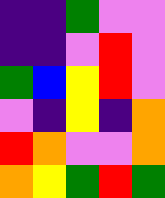[["indigo", "indigo", "green", "violet", "violet"], ["indigo", "indigo", "violet", "red", "violet"], ["green", "blue", "yellow", "red", "violet"], ["violet", "indigo", "yellow", "indigo", "orange"], ["red", "orange", "violet", "violet", "orange"], ["orange", "yellow", "green", "red", "green"]]